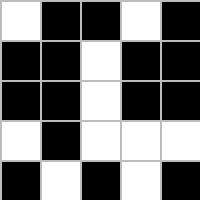[["white", "black", "black", "white", "black"], ["black", "black", "white", "black", "black"], ["black", "black", "white", "black", "black"], ["white", "black", "white", "white", "white"], ["black", "white", "black", "white", "black"]]